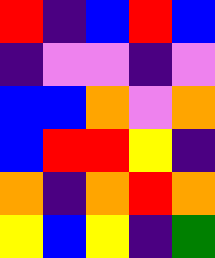[["red", "indigo", "blue", "red", "blue"], ["indigo", "violet", "violet", "indigo", "violet"], ["blue", "blue", "orange", "violet", "orange"], ["blue", "red", "red", "yellow", "indigo"], ["orange", "indigo", "orange", "red", "orange"], ["yellow", "blue", "yellow", "indigo", "green"]]